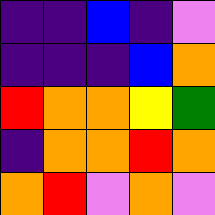[["indigo", "indigo", "blue", "indigo", "violet"], ["indigo", "indigo", "indigo", "blue", "orange"], ["red", "orange", "orange", "yellow", "green"], ["indigo", "orange", "orange", "red", "orange"], ["orange", "red", "violet", "orange", "violet"]]